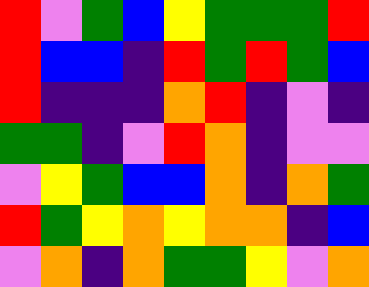[["red", "violet", "green", "blue", "yellow", "green", "green", "green", "red"], ["red", "blue", "blue", "indigo", "red", "green", "red", "green", "blue"], ["red", "indigo", "indigo", "indigo", "orange", "red", "indigo", "violet", "indigo"], ["green", "green", "indigo", "violet", "red", "orange", "indigo", "violet", "violet"], ["violet", "yellow", "green", "blue", "blue", "orange", "indigo", "orange", "green"], ["red", "green", "yellow", "orange", "yellow", "orange", "orange", "indigo", "blue"], ["violet", "orange", "indigo", "orange", "green", "green", "yellow", "violet", "orange"]]